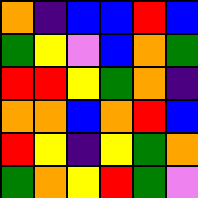[["orange", "indigo", "blue", "blue", "red", "blue"], ["green", "yellow", "violet", "blue", "orange", "green"], ["red", "red", "yellow", "green", "orange", "indigo"], ["orange", "orange", "blue", "orange", "red", "blue"], ["red", "yellow", "indigo", "yellow", "green", "orange"], ["green", "orange", "yellow", "red", "green", "violet"]]